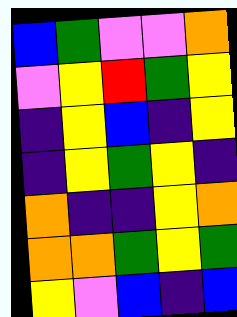[["blue", "green", "violet", "violet", "orange"], ["violet", "yellow", "red", "green", "yellow"], ["indigo", "yellow", "blue", "indigo", "yellow"], ["indigo", "yellow", "green", "yellow", "indigo"], ["orange", "indigo", "indigo", "yellow", "orange"], ["orange", "orange", "green", "yellow", "green"], ["yellow", "violet", "blue", "indigo", "blue"]]